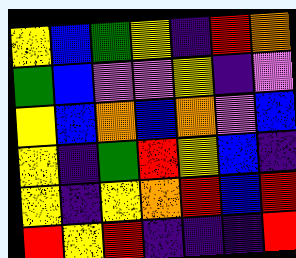[["yellow", "blue", "green", "yellow", "indigo", "red", "orange"], ["green", "blue", "violet", "violet", "yellow", "indigo", "violet"], ["yellow", "blue", "orange", "blue", "orange", "violet", "blue"], ["yellow", "indigo", "green", "red", "yellow", "blue", "indigo"], ["yellow", "indigo", "yellow", "orange", "red", "blue", "red"], ["red", "yellow", "red", "indigo", "indigo", "indigo", "red"]]